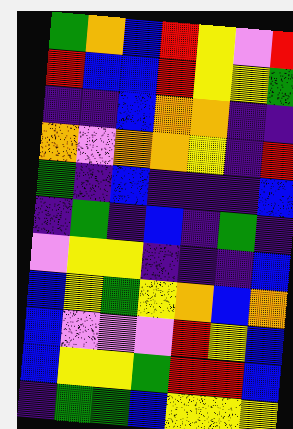[["green", "orange", "blue", "red", "yellow", "violet", "red"], ["red", "blue", "blue", "red", "yellow", "yellow", "green"], ["indigo", "indigo", "blue", "orange", "orange", "indigo", "indigo"], ["orange", "violet", "orange", "orange", "yellow", "indigo", "red"], ["green", "indigo", "blue", "indigo", "indigo", "indigo", "blue"], ["indigo", "green", "indigo", "blue", "indigo", "green", "indigo"], ["violet", "yellow", "yellow", "indigo", "indigo", "indigo", "blue"], ["blue", "yellow", "green", "yellow", "orange", "blue", "orange"], ["blue", "violet", "violet", "violet", "red", "yellow", "blue"], ["blue", "yellow", "yellow", "green", "red", "red", "blue"], ["indigo", "green", "green", "blue", "yellow", "yellow", "yellow"]]